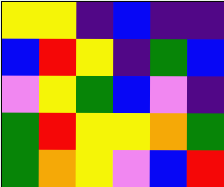[["yellow", "yellow", "indigo", "blue", "indigo", "indigo"], ["blue", "red", "yellow", "indigo", "green", "blue"], ["violet", "yellow", "green", "blue", "violet", "indigo"], ["green", "red", "yellow", "yellow", "orange", "green"], ["green", "orange", "yellow", "violet", "blue", "red"]]